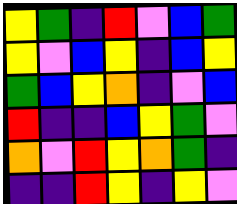[["yellow", "green", "indigo", "red", "violet", "blue", "green"], ["yellow", "violet", "blue", "yellow", "indigo", "blue", "yellow"], ["green", "blue", "yellow", "orange", "indigo", "violet", "blue"], ["red", "indigo", "indigo", "blue", "yellow", "green", "violet"], ["orange", "violet", "red", "yellow", "orange", "green", "indigo"], ["indigo", "indigo", "red", "yellow", "indigo", "yellow", "violet"]]